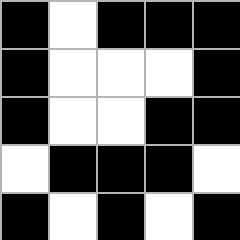[["black", "white", "black", "black", "black"], ["black", "white", "white", "white", "black"], ["black", "white", "white", "black", "black"], ["white", "black", "black", "black", "white"], ["black", "white", "black", "white", "black"]]